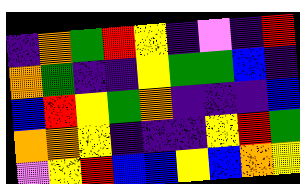[["indigo", "orange", "green", "red", "yellow", "indigo", "violet", "indigo", "red"], ["orange", "green", "indigo", "indigo", "yellow", "green", "green", "blue", "indigo"], ["blue", "red", "yellow", "green", "orange", "indigo", "indigo", "indigo", "blue"], ["orange", "orange", "yellow", "indigo", "indigo", "indigo", "yellow", "red", "green"], ["violet", "yellow", "red", "blue", "blue", "yellow", "blue", "orange", "yellow"]]